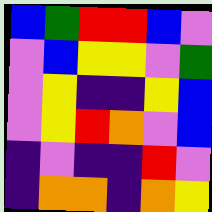[["blue", "green", "red", "red", "blue", "violet"], ["violet", "blue", "yellow", "yellow", "violet", "green"], ["violet", "yellow", "indigo", "indigo", "yellow", "blue"], ["violet", "yellow", "red", "orange", "violet", "blue"], ["indigo", "violet", "indigo", "indigo", "red", "violet"], ["indigo", "orange", "orange", "indigo", "orange", "yellow"]]